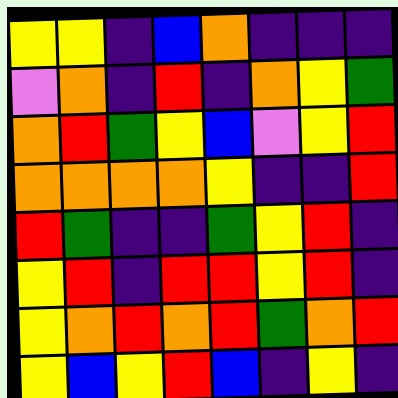[["yellow", "yellow", "indigo", "blue", "orange", "indigo", "indigo", "indigo"], ["violet", "orange", "indigo", "red", "indigo", "orange", "yellow", "green"], ["orange", "red", "green", "yellow", "blue", "violet", "yellow", "red"], ["orange", "orange", "orange", "orange", "yellow", "indigo", "indigo", "red"], ["red", "green", "indigo", "indigo", "green", "yellow", "red", "indigo"], ["yellow", "red", "indigo", "red", "red", "yellow", "red", "indigo"], ["yellow", "orange", "red", "orange", "red", "green", "orange", "red"], ["yellow", "blue", "yellow", "red", "blue", "indigo", "yellow", "indigo"]]